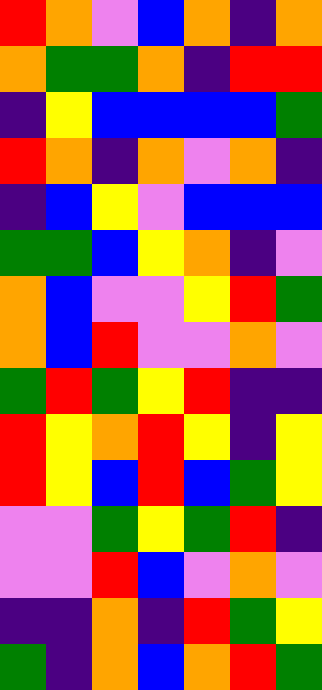[["red", "orange", "violet", "blue", "orange", "indigo", "orange"], ["orange", "green", "green", "orange", "indigo", "red", "red"], ["indigo", "yellow", "blue", "blue", "blue", "blue", "green"], ["red", "orange", "indigo", "orange", "violet", "orange", "indigo"], ["indigo", "blue", "yellow", "violet", "blue", "blue", "blue"], ["green", "green", "blue", "yellow", "orange", "indigo", "violet"], ["orange", "blue", "violet", "violet", "yellow", "red", "green"], ["orange", "blue", "red", "violet", "violet", "orange", "violet"], ["green", "red", "green", "yellow", "red", "indigo", "indigo"], ["red", "yellow", "orange", "red", "yellow", "indigo", "yellow"], ["red", "yellow", "blue", "red", "blue", "green", "yellow"], ["violet", "violet", "green", "yellow", "green", "red", "indigo"], ["violet", "violet", "red", "blue", "violet", "orange", "violet"], ["indigo", "indigo", "orange", "indigo", "red", "green", "yellow"], ["green", "indigo", "orange", "blue", "orange", "red", "green"]]